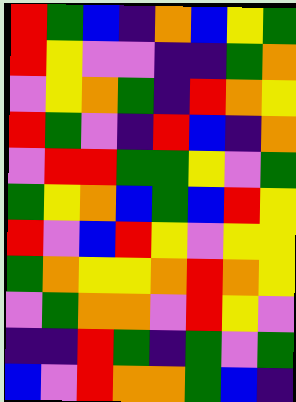[["red", "green", "blue", "indigo", "orange", "blue", "yellow", "green"], ["red", "yellow", "violet", "violet", "indigo", "indigo", "green", "orange"], ["violet", "yellow", "orange", "green", "indigo", "red", "orange", "yellow"], ["red", "green", "violet", "indigo", "red", "blue", "indigo", "orange"], ["violet", "red", "red", "green", "green", "yellow", "violet", "green"], ["green", "yellow", "orange", "blue", "green", "blue", "red", "yellow"], ["red", "violet", "blue", "red", "yellow", "violet", "yellow", "yellow"], ["green", "orange", "yellow", "yellow", "orange", "red", "orange", "yellow"], ["violet", "green", "orange", "orange", "violet", "red", "yellow", "violet"], ["indigo", "indigo", "red", "green", "indigo", "green", "violet", "green"], ["blue", "violet", "red", "orange", "orange", "green", "blue", "indigo"]]